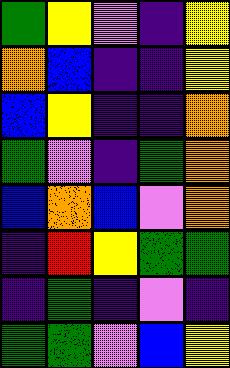[["green", "yellow", "violet", "indigo", "yellow"], ["orange", "blue", "indigo", "indigo", "yellow"], ["blue", "yellow", "indigo", "indigo", "orange"], ["green", "violet", "indigo", "green", "orange"], ["blue", "orange", "blue", "violet", "orange"], ["indigo", "red", "yellow", "green", "green"], ["indigo", "green", "indigo", "violet", "indigo"], ["green", "green", "violet", "blue", "yellow"]]